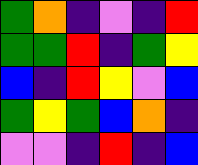[["green", "orange", "indigo", "violet", "indigo", "red"], ["green", "green", "red", "indigo", "green", "yellow"], ["blue", "indigo", "red", "yellow", "violet", "blue"], ["green", "yellow", "green", "blue", "orange", "indigo"], ["violet", "violet", "indigo", "red", "indigo", "blue"]]